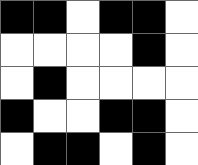[["black", "black", "white", "black", "black", "white"], ["white", "white", "white", "white", "black", "white"], ["white", "black", "white", "white", "white", "white"], ["black", "white", "white", "black", "black", "white"], ["white", "black", "black", "white", "black", "white"]]